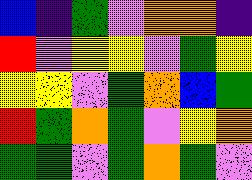[["blue", "indigo", "green", "violet", "orange", "orange", "indigo"], ["red", "violet", "yellow", "yellow", "violet", "green", "yellow"], ["yellow", "yellow", "violet", "green", "orange", "blue", "green"], ["red", "green", "orange", "green", "violet", "yellow", "orange"], ["green", "green", "violet", "green", "orange", "green", "violet"]]